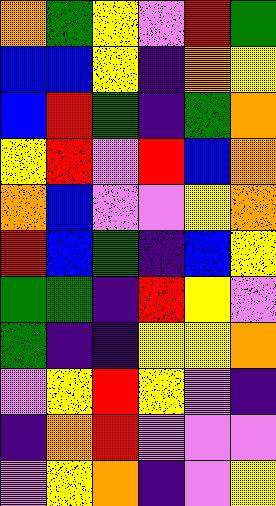[["orange", "green", "yellow", "violet", "red", "green"], ["blue", "blue", "yellow", "indigo", "orange", "yellow"], ["blue", "red", "green", "indigo", "green", "orange"], ["yellow", "red", "violet", "red", "blue", "orange"], ["orange", "blue", "violet", "violet", "yellow", "orange"], ["red", "blue", "green", "indigo", "blue", "yellow"], ["green", "green", "indigo", "red", "yellow", "violet"], ["green", "indigo", "indigo", "yellow", "yellow", "orange"], ["violet", "yellow", "red", "yellow", "violet", "indigo"], ["indigo", "orange", "red", "violet", "violet", "violet"], ["violet", "yellow", "orange", "indigo", "violet", "yellow"]]